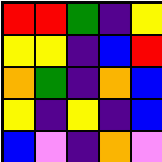[["red", "red", "green", "indigo", "yellow"], ["yellow", "yellow", "indigo", "blue", "red"], ["orange", "green", "indigo", "orange", "blue"], ["yellow", "indigo", "yellow", "indigo", "blue"], ["blue", "violet", "indigo", "orange", "violet"]]